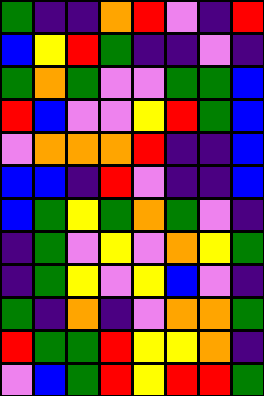[["green", "indigo", "indigo", "orange", "red", "violet", "indigo", "red"], ["blue", "yellow", "red", "green", "indigo", "indigo", "violet", "indigo"], ["green", "orange", "green", "violet", "violet", "green", "green", "blue"], ["red", "blue", "violet", "violet", "yellow", "red", "green", "blue"], ["violet", "orange", "orange", "orange", "red", "indigo", "indigo", "blue"], ["blue", "blue", "indigo", "red", "violet", "indigo", "indigo", "blue"], ["blue", "green", "yellow", "green", "orange", "green", "violet", "indigo"], ["indigo", "green", "violet", "yellow", "violet", "orange", "yellow", "green"], ["indigo", "green", "yellow", "violet", "yellow", "blue", "violet", "indigo"], ["green", "indigo", "orange", "indigo", "violet", "orange", "orange", "green"], ["red", "green", "green", "red", "yellow", "yellow", "orange", "indigo"], ["violet", "blue", "green", "red", "yellow", "red", "red", "green"]]